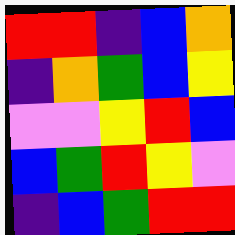[["red", "red", "indigo", "blue", "orange"], ["indigo", "orange", "green", "blue", "yellow"], ["violet", "violet", "yellow", "red", "blue"], ["blue", "green", "red", "yellow", "violet"], ["indigo", "blue", "green", "red", "red"]]